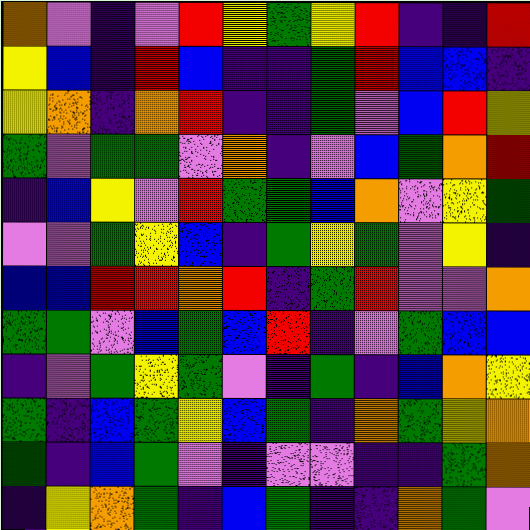[["orange", "violet", "indigo", "violet", "red", "yellow", "green", "yellow", "red", "indigo", "indigo", "red"], ["yellow", "blue", "indigo", "red", "blue", "indigo", "indigo", "green", "red", "blue", "blue", "indigo"], ["yellow", "orange", "indigo", "orange", "red", "indigo", "indigo", "green", "violet", "blue", "red", "yellow"], ["green", "violet", "green", "green", "violet", "orange", "indigo", "violet", "blue", "green", "orange", "red"], ["indigo", "blue", "yellow", "violet", "red", "green", "green", "blue", "orange", "violet", "yellow", "green"], ["violet", "violet", "green", "yellow", "blue", "indigo", "green", "yellow", "green", "violet", "yellow", "indigo"], ["blue", "blue", "red", "red", "orange", "red", "indigo", "green", "red", "violet", "violet", "orange"], ["green", "green", "violet", "blue", "green", "blue", "red", "indigo", "violet", "green", "blue", "blue"], ["indigo", "violet", "green", "yellow", "green", "violet", "indigo", "green", "indigo", "blue", "orange", "yellow"], ["green", "indigo", "blue", "green", "yellow", "blue", "green", "indigo", "orange", "green", "yellow", "orange"], ["green", "indigo", "blue", "green", "violet", "indigo", "violet", "violet", "indigo", "indigo", "green", "orange"], ["indigo", "yellow", "orange", "green", "indigo", "blue", "green", "indigo", "indigo", "orange", "green", "violet"]]